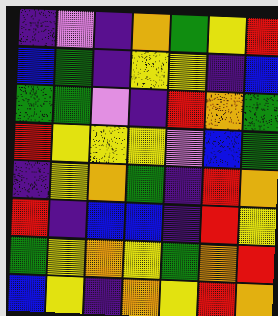[["indigo", "violet", "indigo", "orange", "green", "yellow", "red"], ["blue", "green", "indigo", "yellow", "yellow", "indigo", "blue"], ["green", "green", "violet", "indigo", "red", "orange", "green"], ["red", "yellow", "yellow", "yellow", "violet", "blue", "green"], ["indigo", "yellow", "orange", "green", "indigo", "red", "orange"], ["red", "indigo", "blue", "blue", "indigo", "red", "yellow"], ["green", "yellow", "orange", "yellow", "green", "orange", "red"], ["blue", "yellow", "indigo", "orange", "yellow", "red", "orange"]]